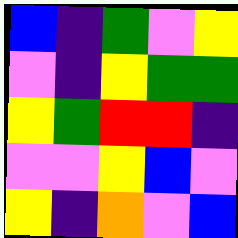[["blue", "indigo", "green", "violet", "yellow"], ["violet", "indigo", "yellow", "green", "green"], ["yellow", "green", "red", "red", "indigo"], ["violet", "violet", "yellow", "blue", "violet"], ["yellow", "indigo", "orange", "violet", "blue"]]